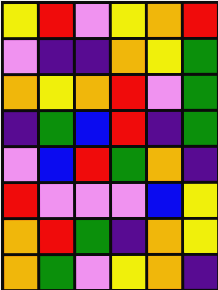[["yellow", "red", "violet", "yellow", "orange", "red"], ["violet", "indigo", "indigo", "orange", "yellow", "green"], ["orange", "yellow", "orange", "red", "violet", "green"], ["indigo", "green", "blue", "red", "indigo", "green"], ["violet", "blue", "red", "green", "orange", "indigo"], ["red", "violet", "violet", "violet", "blue", "yellow"], ["orange", "red", "green", "indigo", "orange", "yellow"], ["orange", "green", "violet", "yellow", "orange", "indigo"]]